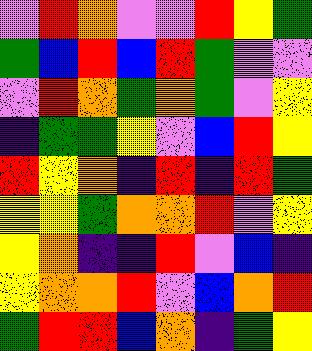[["violet", "red", "orange", "violet", "violet", "red", "yellow", "green"], ["green", "blue", "red", "blue", "red", "green", "violet", "violet"], ["violet", "red", "orange", "green", "orange", "green", "violet", "yellow"], ["indigo", "green", "green", "yellow", "violet", "blue", "red", "yellow"], ["red", "yellow", "orange", "indigo", "red", "indigo", "red", "green"], ["yellow", "yellow", "green", "orange", "orange", "red", "violet", "yellow"], ["yellow", "orange", "indigo", "indigo", "red", "violet", "blue", "indigo"], ["yellow", "orange", "orange", "red", "violet", "blue", "orange", "red"], ["green", "red", "red", "blue", "orange", "indigo", "green", "yellow"]]